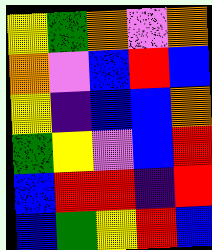[["yellow", "green", "orange", "violet", "orange"], ["orange", "violet", "blue", "red", "blue"], ["yellow", "indigo", "blue", "blue", "orange"], ["green", "yellow", "violet", "blue", "red"], ["blue", "red", "red", "indigo", "red"], ["blue", "green", "yellow", "red", "blue"]]